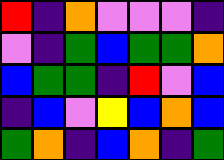[["red", "indigo", "orange", "violet", "violet", "violet", "indigo"], ["violet", "indigo", "green", "blue", "green", "green", "orange"], ["blue", "green", "green", "indigo", "red", "violet", "blue"], ["indigo", "blue", "violet", "yellow", "blue", "orange", "blue"], ["green", "orange", "indigo", "blue", "orange", "indigo", "green"]]